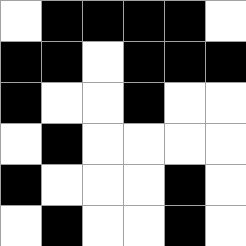[["white", "black", "black", "black", "black", "white"], ["black", "black", "white", "black", "black", "black"], ["black", "white", "white", "black", "white", "white"], ["white", "black", "white", "white", "white", "white"], ["black", "white", "white", "white", "black", "white"], ["white", "black", "white", "white", "black", "white"]]